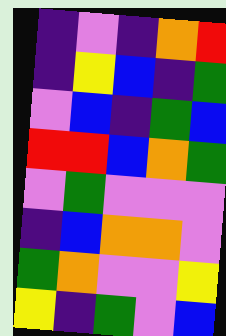[["indigo", "violet", "indigo", "orange", "red"], ["indigo", "yellow", "blue", "indigo", "green"], ["violet", "blue", "indigo", "green", "blue"], ["red", "red", "blue", "orange", "green"], ["violet", "green", "violet", "violet", "violet"], ["indigo", "blue", "orange", "orange", "violet"], ["green", "orange", "violet", "violet", "yellow"], ["yellow", "indigo", "green", "violet", "blue"]]